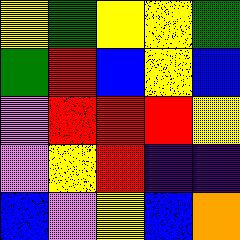[["yellow", "green", "yellow", "yellow", "green"], ["green", "red", "blue", "yellow", "blue"], ["violet", "red", "red", "red", "yellow"], ["violet", "yellow", "red", "indigo", "indigo"], ["blue", "violet", "yellow", "blue", "orange"]]